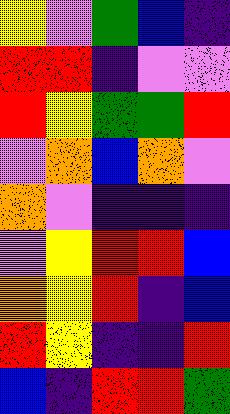[["yellow", "violet", "green", "blue", "indigo"], ["red", "red", "indigo", "violet", "violet"], ["red", "yellow", "green", "green", "red"], ["violet", "orange", "blue", "orange", "violet"], ["orange", "violet", "indigo", "indigo", "indigo"], ["violet", "yellow", "red", "red", "blue"], ["orange", "yellow", "red", "indigo", "blue"], ["red", "yellow", "indigo", "indigo", "red"], ["blue", "indigo", "red", "red", "green"]]